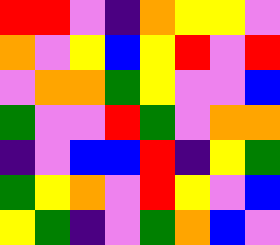[["red", "red", "violet", "indigo", "orange", "yellow", "yellow", "violet"], ["orange", "violet", "yellow", "blue", "yellow", "red", "violet", "red"], ["violet", "orange", "orange", "green", "yellow", "violet", "violet", "blue"], ["green", "violet", "violet", "red", "green", "violet", "orange", "orange"], ["indigo", "violet", "blue", "blue", "red", "indigo", "yellow", "green"], ["green", "yellow", "orange", "violet", "red", "yellow", "violet", "blue"], ["yellow", "green", "indigo", "violet", "green", "orange", "blue", "violet"]]